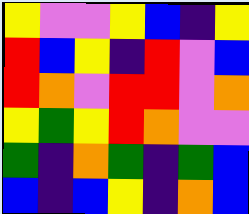[["yellow", "violet", "violet", "yellow", "blue", "indigo", "yellow"], ["red", "blue", "yellow", "indigo", "red", "violet", "blue"], ["red", "orange", "violet", "red", "red", "violet", "orange"], ["yellow", "green", "yellow", "red", "orange", "violet", "violet"], ["green", "indigo", "orange", "green", "indigo", "green", "blue"], ["blue", "indigo", "blue", "yellow", "indigo", "orange", "blue"]]